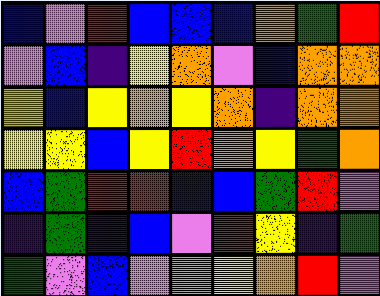[["blue", "violet", "red", "blue", "blue", "blue", "orange", "green", "red"], ["violet", "blue", "indigo", "yellow", "orange", "violet", "blue", "orange", "orange"], ["yellow", "blue", "yellow", "orange", "yellow", "orange", "indigo", "orange", "orange"], ["yellow", "yellow", "blue", "yellow", "red", "orange", "yellow", "green", "orange"], ["blue", "green", "red", "red", "blue", "blue", "green", "red", "violet"], ["indigo", "green", "indigo", "blue", "violet", "red", "yellow", "indigo", "green"], ["green", "violet", "blue", "violet", "orange", "yellow", "orange", "red", "violet"]]